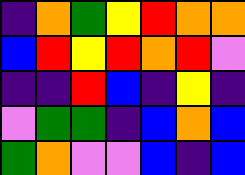[["indigo", "orange", "green", "yellow", "red", "orange", "orange"], ["blue", "red", "yellow", "red", "orange", "red", "violet"], ["indigo", "indigo", "red", "blue", "indigo", "yellow", "indigo"], ["violet", "green", "green", "indigo", "blue", "orange", "blue"], ["green", "orange", "violet", "violet", "blue", "indigo", "blue"]]